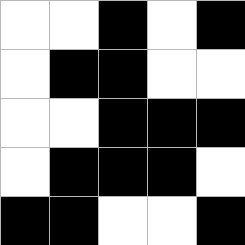[["white", "white", "black", "white", "black"], ["white", "black", "black", "white", "white"], ["white", "white", "black", "black", "black"], ["white", "black", "black", "black", "white"], ["black", "black", "white", "white", "black"]]